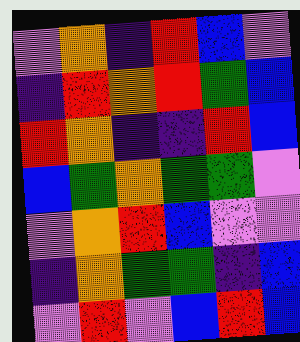[["violet", "orange", "indigo", "red", "blue", "violet"], ["indigo", "red", "orange", "red", "green", "blue"], ["red", "orange", "indigo", "indigo", "red", "blue"], ["blue", "green", "orange", "green", "green", "violet"], ["violet", "orange", "red", "blue", "violet", "violet"], ["indigo", "orange", "green", "green", "indigo", "blue"], ["violet", "red", "violet", "blue", "red", "blue"]]